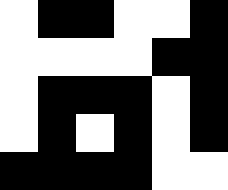[["white", "black", "black", "white", "white", "black"], ["white", "white", "white", "white", "black", "black"], ["white", "black", "black", "black", "white", "black"], ["white", "black", "white", "black", "white", "black"], ["black", "black", "black", "black", "white", "white"]]